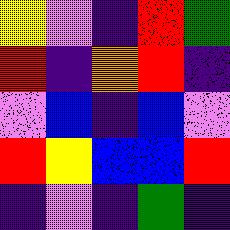[["yellow", "violet", "indigo", "red", "green"], ["red", "indigo", "orange", "red", "indigo"], ["violet", "blue", "indigo", "blue", "violet"], ["red", "yellow", "blue", "blue", "red"], ["indigo", "violet", "indigo", "green", "indigo"]]